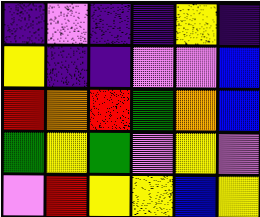[["indigo", "violet", "indigo", "indigo", "yellow", "indigo"], ["yellow", "indigo", "indigo", "violet", "violet", "blue"], ["red", "orange", "red", "green", "orange", "blue"], ["green", "yellow", "green", "violet", "yellow", "violet"], ["violet", "red", "yellow", "yellow", "blue", "yellow"]]